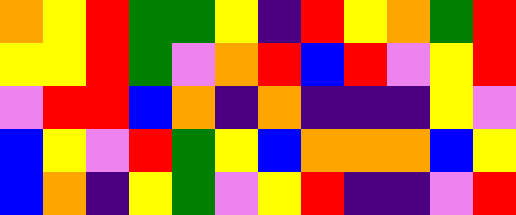[["orange", "yellow", "red", "green", "green", "yellow", "indigo", "red", "yellow", "orange", "green", "red"], ["yellow", "yellow", "red", "green", "violet", "orange", "red", "blue", "red", "violet", "yellow", "red"], ["violet", "red", "red", "blue", "orange", "indigo", "orange", "indigo", "indigo", "indigo", "yellow", "violet"], ["blue", "yellow", "violet", "red", "green", "yellow", "blue", "orange", "orange", "orange", "blue", "yellow"], ["blue", "orange", "indigo", "yellow", "green", "violet", "yellow", "red", "indigo", "indigo", "violet", "red"]]